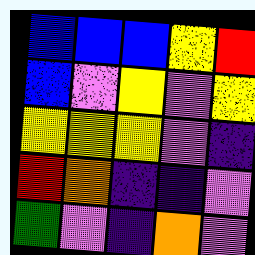[["blue", "blue", "blue", "yellow", "red"], ["blue", "violet", "yellow", "violet", "yellow"], ["yellow", "yellow", "yellow", "violet", "indigo"], ["red", "orange", "indigo", "indigo", "violet"], ["green", "violet", "indigo", "orange", "violet"]]